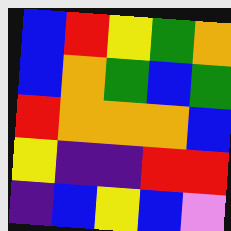[["blue", "red", "yellow", "green", "orange"], ["blue", "orange", "green", "blue", "green"], ["red", "orange", "orange", "orange", "blue"], ["yellow", "indigo", "indigo", "red", "red"], ["indigo", "blue", "yellow", "blue", "violet"]]